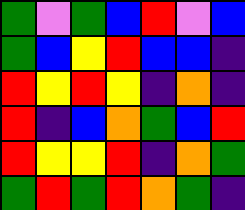[["green", "violet", "green", "blue", "red", "violet", "blue"], ["green", "blue", "yellow", "red", "blue", "blue", "indigo"], ["red", "yellow", "red", "yellow", "indigo", "orange", "indigo"], ["red", "indigo", "blue", "orange", "green", "blue", "red"], ["red", "yellow", "yellow", "red", "indigo", "orange", "green"], ["green", "red", "green", "red", "orange", "green", "indigo"]]